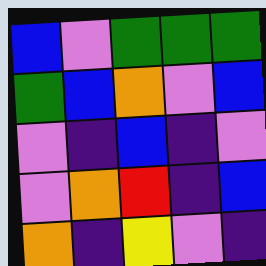[["blue", "violet", "green", "green", "green"], ["green", "blue", "orange", "violet", "blue"], ["violet", "indigo", "blue", "indigo", "violet"], ["violet", "orange", "red", "indigo", "blue"], ["orange", "indigo", "yellow", "violet", "indigo"]]